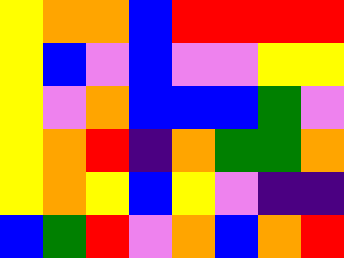[["yellow", "orange", "orange", "blue", "red", "red", "red", "red"], ["yellow", "blue", "violet", "blue", "violet", "violet", "yellow", "yellow"], ["yellow", "violet", "orange", "blue", "blue", "blue", "green", "violet"], ["yellow", "orange", "red", "indigo", "orange", "green", "green", "orange"], ["yellow", "orange", "yellow", "blue", "yellow", "violet", "indigo", "indigo"], ["blue", "green", "red", "violet", "orange", "blue", "orange", "red"]]